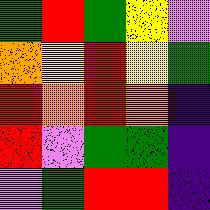[["green", "red", "green", "yellow", "violet"], ["orange", "yellow", "red", "yellow", "green"], ["red", "orange", "red", "orange", "indigo"], ["red", "violet", "green", "green", "indigo"], ["violet", "green", "red", "red", "indigo"]]